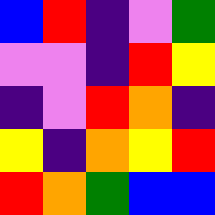[["blue", "red", "indigo", "violet", "green"], ["violet", "violet", "indigo", "red", "yellow"], ["indigo", "violet", "red", "orange", "indigo"], ["yellow", "indigo", "orange", "yellow", "red"], ["red", "orange", "green", "blue", "blue"]]